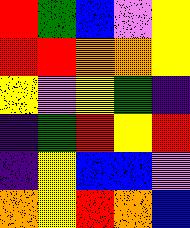[["red", "green", "blue", "violet", "yellow"], ["red", "red", "orange", "orange", "yellow"], ["yellow", "violet", "yellow", "green", "indigo"], ["indigo", "green", "red", "yellow", "red"], ["indigo", "yellow", "blue", "blue", "violet"], ["orange", "yellow", "red", "orange", "blue"]]